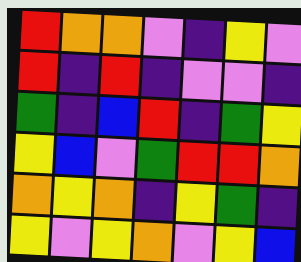[["red", "orange", "orange", "violet", "indigo", "yellow", "violet"], ["red", "indigo", "red", "indigo", "violet", "violet", "indigo"], ["green", "indigo", "blue", "red", "indigo", "green", "yellow"], ["yellow", "blue", "violet", "green", "red", "red", "orange"], ["orange", "yellow", "orange", "indigo", "yellow", "green", "indigo"], ["yellow", "violet", "yellow", "orange", "violet", "yellow", "blue"]]